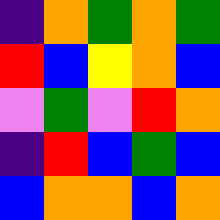[["indigo", "orange", "green", "orange", "green"], ["red", "blue", "yellow", "orange", "blue"], ["violet", "green", "violet", "red", "orange"], ["indigo", "red", "blue", "green", "blue"], ["blue", "orange", "orange", "blue", "orange"]]